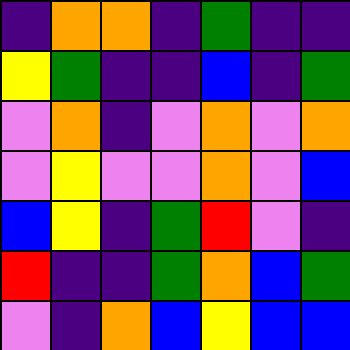[["indigo", "orange", "orange", "indigo", "green", "indigo", "indigo"], ["yellow", "green", "indigo", "indigo", "blue", "indigo", "green"], ["violet", "orange", "indigo", "violet", "orange", "violet", "orange"], ["violet", "yellow", "violet", "violet", "orange", "violet", "blue"], ["blue", "yellow", "indigo", "green", "red", "violet", "indigo"], ["red", "indigo", "indigo", "green", "orange", "blue", "green"], ["violet", "indigo", "orange", "blue", "yellow", "blue", "blue"]]